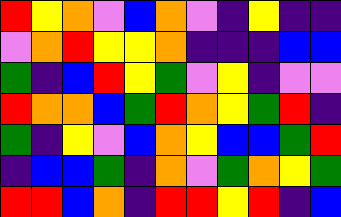[["red", "yellow", "orange", "violet", "blue", "orange", "violet", "indigo", "yellow", "indigo", "indigo"], ["violet", "orange", "red", "yellow", "yellow", "orange", "indigo", "indigo", "indigo", "blue", "blue"], ["green", "indigo", "blue", "red", "yellow", "green", "violet", "yellow", "indigo", "violet", "violet"], ["red", "orange", "orange", "blue", "green", "red", "orange", "yellow", "green", "red", "indigo"], ["green", "indigo", "yellow", "violet", "blue", "orange", "yellow", "blue", "blue", "green", "red"], ["indigo", "blue", "blue", "green", "indigo", "orange", "violet", "green", "orange", "yellow", "green"], ["red", "red", "blue", "orange", "indigo", "red", "red", "yellow", "red", "indigo", "blue"]]